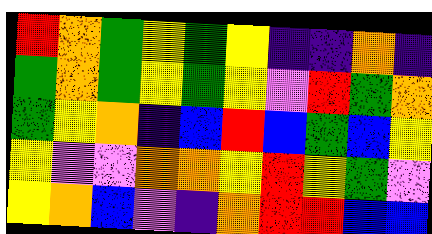[["red", "orange", "green", "yellow", "green", "yellow", "indigo", "indigo", "orange", "indigo"], ["green", "orange", "green", "yellow", "green", "yellow", "violet", "red", "green", "orange"], ["green", "yellow", "orange", "indigo", "blue", "red", "blue", "green", "blue", "yellow"], ["yellow", "violet", "violet", "orange", "orange", "yellow", "red", "yellow", "green", "violet"], ["yellow", "orange", "blue", "violet", "indigo", "orange", "red", "red", "blue", "blue"]]